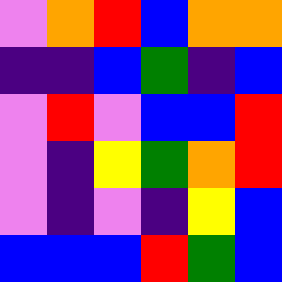[["violet", "orange", "red", "blue", "orange", "orange"], ["indigo", "indigo", "blue", "green", "indigo", "blue"], ["violet", "red", "violet", "blue", "blue", "red"], ["violet", "indigo", "yellow", "green", "orange", "red"], ["violet", "indigo", "violet", "indigo", "yellow", "blue"], ["blue", "blue", "blue", "red", "green", "blue"]]